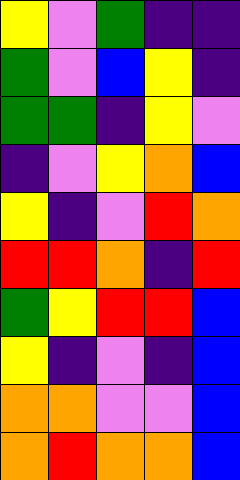[["yellow", "violet", "green", "indigo", "indigo"], ["green", "violet", "blue", "yellow", "indigo"], ["green", "green", "indigo", "yellow", "violet"], ["indigo", "violet", "yellow", "orange", "blue"], ["yellow", "indigo", "violet", "red", "orange"], ["red", "red", "orange", "indigo", "red"], ["green", "yellow", "red", "red", "blue"], ["yellow", "indigo", "violet", "indigo", "blue"], ["orange", "orange", "violet", "violet", "blue"], ["orange", "red", "orange", "orange", "blue"]]